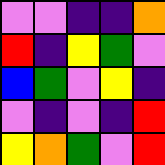[["violet", "violet", "indigo", "indigo", "orange"], ["red", "indigo", "yellow", "green", "violet"], ["blue", "green", "violet", "yellow", "indigo"], ["violet", "indigo", "violet", "indigo", "red"], ["yellow", "orange", "green", "violet", "red"]]